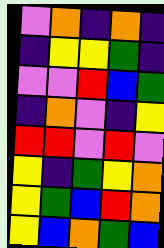[["violet", "orange", "indigo", "orange", "indigo"], ["indigo", "yellow", "yellow", "green", "indigo"], ["violet", "violet", "red", "blue", "green"], ["indigo", "orange", "violet", "indigo", "yellow"], ["red", "red", "violet", "red", "violet"], ["yellow", "indigo", "green", "yellow", "orange"], ["yellow", "green", "blue", "red", "orange"], ["yellow", "blue", "orange", "green", "blue"]]